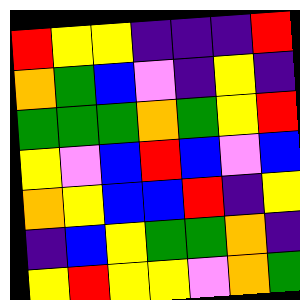[["red", "yellow", "yellow", "indigo", "indigo", "indigo", "red"], ["orange", "green", "blue", "violet", "indigo", "yellow", "indigo"], ["green", "green", "green", "orange", "green", "yellow", "red"], ["yellow", "violet", "blue", "red", "blue", "violet", "blue"], ["orange", "yellow", "blue", "blue", "red", "indigo", "yellow"], ["indigo", "blue", "yellow", "green", "green", "orange", "indigo"], ["yellow", "red", "yellow", "yellow", "violet", "orange", "green"]]